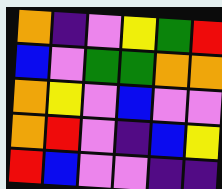[["orange", "indigo", "violet", "yellow", "green", "red"], ["blue", "violet", "green", "green", "orange", "orange"], ["orange", "yellow", "violet", "blue", "violet", "violet"], ["orange", "red", "violet", "indigo", "blue", "yellow"], ["red", "blue", "violet", "violet", "indigo", "indigo"]]